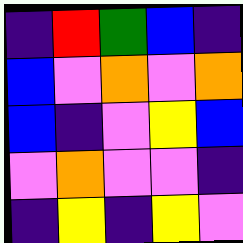[["indigo", "red", "green", "blue", "indigo"], ["blue", "violet", "orange", "violet", "orange"], ["blue", "indigo", "violet", "yellow", "blue"], ["violet", "orange", "violet", "violet", "indigo"], ["indigo", "yellow", "indigo", "yellow", "violet"]]